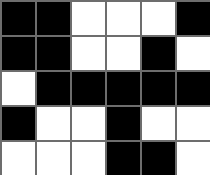[["black", "black", "white", "white", "white", "black"], ["black", "black", "white", "white", "black", "white"], ["white", "black", "black", "black", "black", "black"], ["black", "white", "white", "black", "white", "white"], ["white", "white", "white", "black", "black", "white"]]